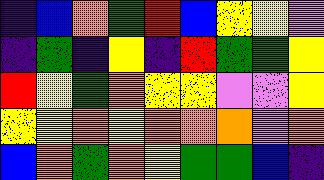[["indigo", "blue", "orange", "green", "red", "blue", "yellow", "yellow", "violet"], ["indigo", "green", "indigo", "yellow", "indigo", "red", "green", "green", "yellow"], ["red", "yellow", "green", "orange", "yellow", "yellow", "violet", "violet", "yellow"], ["yellow", "yellow", "orange", "yellow", "orange", "orange", "orange", "violet", "orange"], ["blue", "orange", "green", "orange", "yellow", "green", "green", "blue", "indigo"]]